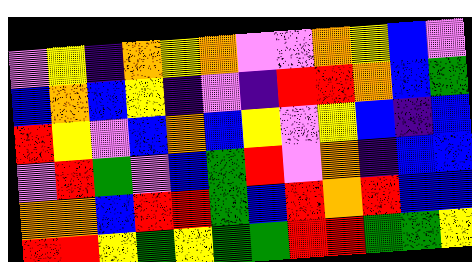[["violet", "yellow", "indigo", "orange", "yellow", "orange", "violet", "violet", "orange", "yellow", "blue", "violet"], ["blue", "orange", "blue", "yellow", "indigo", "violet", "indigo", "red", "red", "orange", "blue", "green"], ["red", "yellow", "violet", "blue", "orange", "blue", "yellow", "violet", "yellow", "blue", "indigo", "blue"], ["violet", "red", "green", "violet", "blue", "green", "red", "violet", "orange", "indigo", "blue", "blue"], ["orange", "orange", "blue", "red", "red", "green", "blue", "red", "orange", "red", "blue", "blue"], ["red", "red", "yellow", "green", "yellow", "green", "green", "red", "red", "green", "green", "yellow"]]